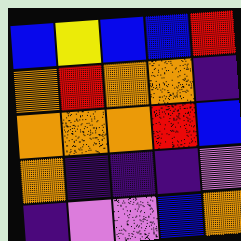[["blue", "yellow", "blue", "blue", "red"], ["orange", "red", "orange", "orange", "indigo"], ["orange", "orange", "orange", "red", "blue"], ["orange", "indigo", "indigo", "indigo", "violet"], ["indigo", "violet", "violet", "blue", "orange"]]